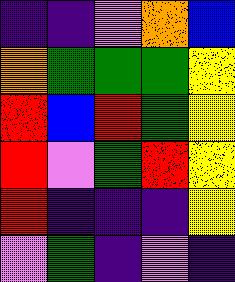[["indigo", "indigo", "violet", "orange", "blue"], ["orange", "green", "green", "green", "yellow"], ["red", "blue", "red", "green", "yellow"], ["red", "violet", "green", "red", "yellow"], ["red", "indigo", "indigo", "indigo", "yellow"], ["violet", "green", "indigo", "violet", "indigo"]]